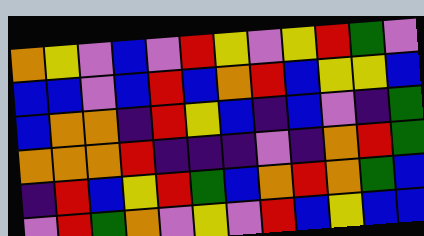[["orange", "yellow", "violet", "blue", "violet", "red", "yellow", "violet", "yellow", "red", "green", "violet"], ["blue", "blue", "violet", "blue", "red", "blue", "orange", "red", "blue", "yellow", "yellow", "blue"], ["blue", "orange", "orange", "indigo", "red", "yellow", "blue", "indigo", "blue", "violet", "indigo", "green"], ["orange", "orange", "orange", "red", "indigo", "indigo", "indigo", "violet", "indigo", "orange", "red", "green"], ["indigo", "red", "blue", "yellow", "red", "green", "blue", "orange", "red", "orange", "green", "blue"], ["violet", "red", "green", "orange", "violet", "yellow", "violet", "red", "blue", "yellow", "blue", "blue"]]